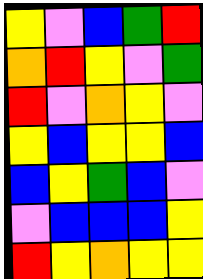[["yellow", "violet", "blue", "green", "red"], ["orange", "red", "yellow", "violet", "green"], ["red", "violet", "orange", "yellow", "violet"], ["yellow", "blue", "yellow", "yellow", "blue"], ["blue", "yellow", "green", "blue", "violet"], ["violet", "blue", "blue", "blue", "yellow"], ["red", "yellow", "orange", "yellow", "yellow"]]